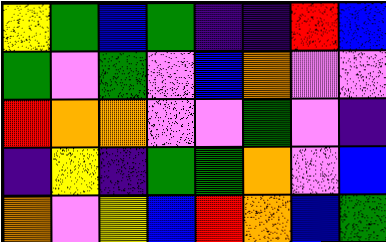[["yellow", "green", "blue", "green", "indigo", "indigo", "red", "blue"], ["green", "violet", "green", "violet", "blue", "orange", "violet", "violet"], ["red", "orange", "orange", "violet", "violet", "green", "violet", "indigo"], ["indigo", "yellow", "indigo", "green", "green", "orange", "violet", "blue"], ["orange", "violet", "yellow", "blue", "red", "orange", "blue", "green"]]